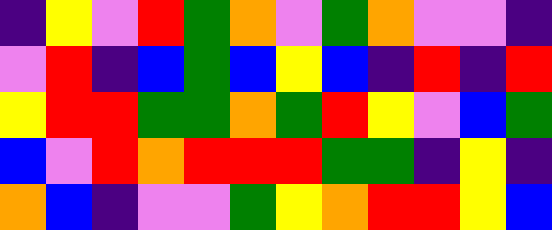[["indigo", "yellow", "violet", "red", "green", "orange", "violet", "green", "orange", "violet", "violet", "indigo"], ["violet", "red", "indigo", "blue", "green", "blue", "yellow", "blue", "indigo", "red", "indigo", "red"], ["yellow", "red", "red", "green", "green", "orange", "green", "red", "yellow", "violet", "blue", "green"], ["blue", "violet", "red", "orange", "red", "red", "red", "green", "green", "indigo", "yellow", "indigo"], ["orange", "blue", "indigo", "violet", "violet", "green", "yellow", "orange", "red", "red", "yellow", "blue"]]